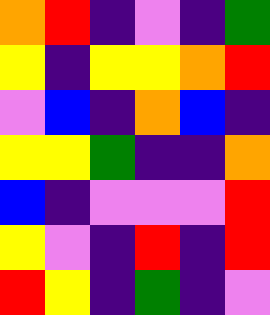[["orange", "red", "indigo", "violet", "indigo", "green"], ["yellow", "indigo", "yellow", "yellow", "orange", "red"], ["violet", "blue", "indigo", "orange", "blue", "indigo"], ["yellow", "yellow", "green", "indigo", "indigo", "orange"], ["blue", "indigo", "violet", "violet", "violet", "red"], ["yellow", "violet", "indigo", "red", "indigo", "red"], ["red", "yellow", "indigo", "green", "indigo", "violet"]]